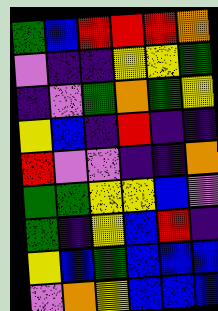[["green", "blue", "red", "red", "red", "orange"], ["violet", "indigo", "indigo", "yellow", "yellow", "green"], ["indigo", "violet", "green", "orange", "green", "yellow"], ["yellow", "blue", "indigo", "red", "indigo", "indigo"], ["red", "violet", "violet", "indigo", "indigo", "orange"], ["green", "green", "yellow", "yellow", "blue", "violet"], ["green", "indigo", "yellow", "blue", "red", "indigo"], ["yellow", "blue", "green", "blue", "blue", "blue"], ["violet", "orange", "yellow", "blue", "blue", "blue"]]